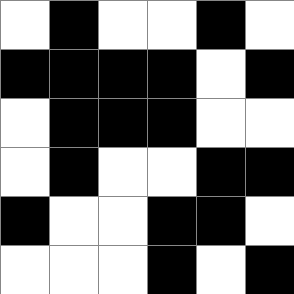[["white", "black", "white", "white", "black", "white"], ["black", "black", "black", "black", "white", "black"], ["white", "black", "black", "black", "white", "white"], ["white", "black", "white", "white", "black", "black"], ["black", "white", "white", "black", "black", "white"], ["white", "white", "white", "black", "white", "black"]]